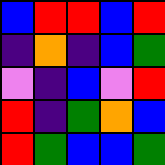[["blue", "red", "red", "blue", "red"], ["indigo", "orange", "indigo", "blue", "green"], ["violet", "indigo", "blue", "violet", "red"], ["red", "indigo", "green", "orange", "blue"], ["red", "green", "blue", "blue", "green"]]